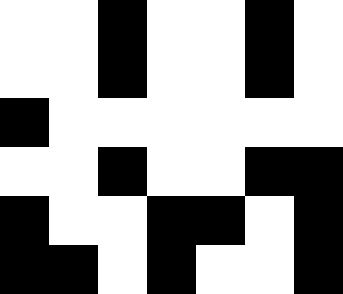[["white", "white", "black", "white", "white", "black", "white"], ["white", "white", "black", "white", "white", "black", "white"], ["black", "white", "white", "white", "white", "white", "white"], ["white", "white", "black", "white", "white", "black", "black"], ["black", "white", "white", "black", "black", "white", "black"], ["black", "black", "white", "black", "white", "white", "black"]]